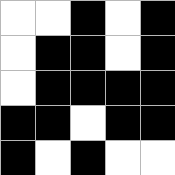[["white", "white", "black", "white", "black"], ["white", "black", "black", "white", "black"], ["white", "black", "black", "black", "black"], ["black", "black", "white", "black", "black"], ["black", "white", "black", "white", "white"]]